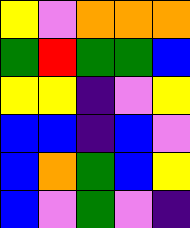[["yellow", "violet", "orange", "orange", "orange"], ["green", "red", "green", "green", "blue"], ["yellow", "yellow", "indigo", "violet", "yellow"], ["blue", "blue", "indigo", "blue", "violet"], ["blue", "orange", "green", "blue", "yellow"], ["blue", "violet", "green", "violet", "indigo"]]